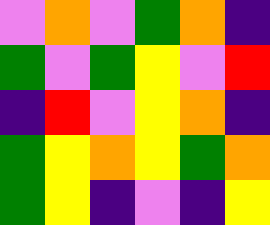[["violet", "orange", "violet", "green", "orange", "indigo"], ["green", "violet", "green", "yellow", "violet", "red"], ["indigo", "red", "violet", "yellow", "orange", "indigo"], ["green", "yellow", "orange", "yellow", "green", "orange"], ["green", "yellow", "indigo", "violet", "indigo", "yellow"]]